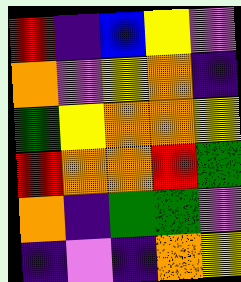[["red", "indigo", "blue", "yellow", "violet"], ["orange", "violet", "yellow", "orange", "indigo"], ["green", "yellow", "orange", "orange", "yellow"], ["red", "orange", "orange", "red", "green"], ["orange", "indigo", "green", "green", "violet"], ["indigo", "violet", "indigo", "orange", "yellow"]]